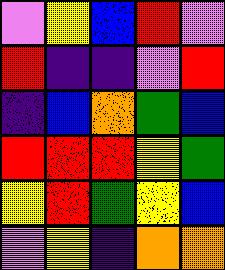[["violet", "yellow", "blue", "red", "violet"], ["red", "indigo", "indigo", "violet", "red"], ["indigo", "blue", "orange", "green", "blue"], ["red", "red", "red", "yellow", "green"], ["yellow", "red", "green", "yellow", "blue"], ["violet", "yellow", "indigo", "orange", "orange"]]